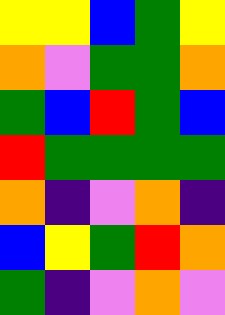[["yellow", "yellow", "blue", "green", "yellow"], ["orange", "violet", "green", "green", "orange"], ["green", "blue", "red", "green", "blue"], ["red", "green", "green", "green", "green"], ["orange", "indigo", "violet", "orange", "indigo"], ["blue", "yellow", "green", "red", "orange"], ["green", "indigo", "violet", "orange", "violet"]]